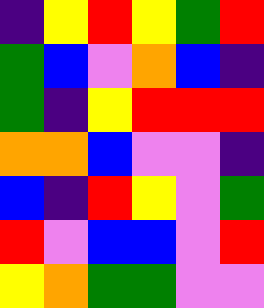[["indigo", "yellow", "red", "yellow", "green", "red"], ["green", "blue", "violet", "orange", "blue", "indigo"], ["green", "indigo", "yellow", "red", "red", "red"], ["orange", "orange", "blue", "violet", "violet", "indigo"], ["blue", "indigo", "red", "yellow", "violet", "green"], ["red", "violet", "blue", "blue", "violet", "red"], ["yellow", "orange", "green", "green", "violet", "violet"]]